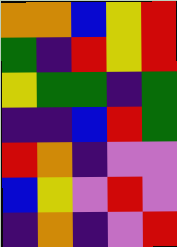[["orange", "orange", "blue", "yellow", "red"], ["green", "indigo", "red", "yellow", "red"], ["yellow", "green", "green", "indigo", "green"], ["indigo", "indigo", "blue", "red", "green"], ["red", "orange", "indigo", "violet", "violet"], ["blue", "yellow", "violet", "red", "violet"], ["indigo", "orange", "indigo", "violet", "red"]]